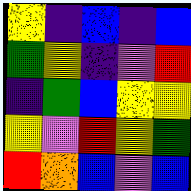[["yellow", "indigo", "blue", "indigo", "blue"], ["green", "yellow", "indigo", "violet", "red"], ["indigo", "green", "blue", "yellow", "yellow"], ["yellow", "violet", "red", "yellow", "green"], ["red", "orange", "blue", "violet", "blue"]]